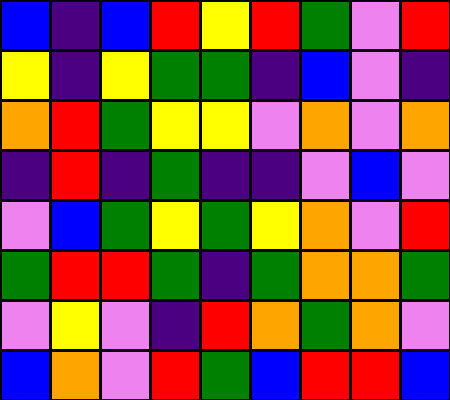[["blue", "indigo", "blue", "red", "yellow", "red", "green", "violet", "red"], ["yellow", "indigo", "yellow", "green", "green", "indigo", "blue", "violet", "indigo"], ["orange", "red", "green", "yellow", "yellow", "violet", "orange", "violet", "orange"], ["indigo", "red", "indigo", "green", "indigo", "indigo", "violet", "blue", "violet"], ["violet", "blue", "green", "yellow", "green", "yellow", "orange", "violet", "red"], ["green", "red", "red", "green", "indigo", "green", "orange", "orange", "green"], ["violet", "yellow", "violet", "indigo", "red", "orange", "green", "orange", "violet"], ["blue", "orange", "violet", "red", "green", "blue", "red", "red", "blue"]]